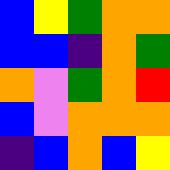[["blue", "yellow", "green", "orange", "orange"], ["blue", "blue", "indigo", "orange", "green"], ["orange", "violet", "green", "orange", "red"], ["blue", "violet", "orange", "orange", "orange"], ["indigo", "blue", "orange", "blue", "yellow"]]